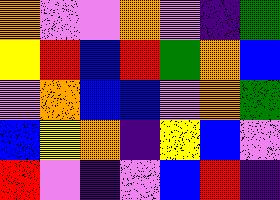[["orange", "violet", "violet", "orange", "violet", "indigo", "green"], ["yellow", "red", "blue", "red", "green", "orange", "blue"], ["violet", "orange", "blue", "blue", "violet", "orange", "green"], ["blue", "yellow", "orange", "indigo", "yellow", "blue", "violet"], ["red", "violet", "indigo", "violet", "blue", "red", "indigo"]]